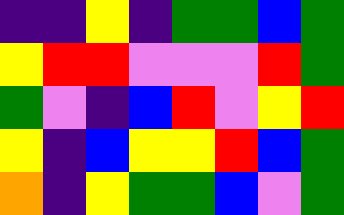[["indigo", "indigo", "yellow", "indigo", "green", "green", "blue", "green"], ["yellow", "red", "red", "violet", "violet", "violet", "red", "green"], ["green", "violet", "indigo", "blue", "red", "violet", "yellow", "red"], ["yellow", "indigo", "blue", "yellow", "yellow", "red", "blue", "green"], ["orange", "indigo", "yellow", "green", "green", "blue", "violet", "green"]]